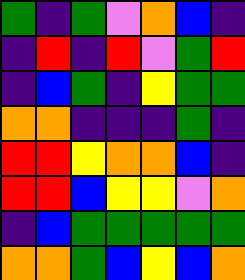[["green", "indigo", "green", "violet", "orange", "blue", "indigo"], ["indigo", "red", "indigo", "red", "violet", "green", "red"], ["indigo", "blue", "green", "indigo", "yellow", "green", "green"], ["orange", "orange", "indigo", "indigo", "indigo", "green", "indigo"], ["red", "red", "yellow", "orange", "orange", "blue", "indigo"], ["red", "red", "blue", "yellow", "yellow", "violet", "orange"], ["indigo", "blue", "green", "green", "green", "green", "green"], ["orange", "orange", "green", "blue", "yellow", "blue", "orange"]]